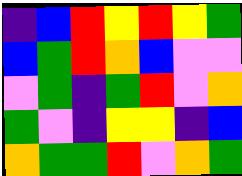[["indigo", "blue", "red", "yellow", "red", "yellow", "green"], ["blue", "green", "red", "orange", "blue", "violet", "violet"], ["violet", "green", "indigo", "green", "red", "violet", "orange"], ["green", "violet", "indigo", "yellow", "yellow", "indigo", "blue"], ["orange", "green", "green", "red", "violet", "orange", "green"]]